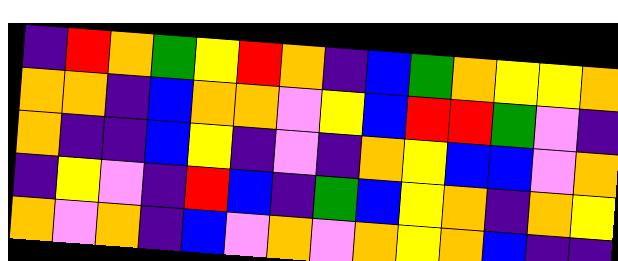[["indigo", "red", "orange", "green", "yellow", "red", "orange", "indigo", "blue", "green", "orange", "yellow", "yellow", "orange"], ["orange", "orange", "indigo", "blue", "orange", "orange", "violet", "yellow", "blue", "red", "red", "green", "violet", "indigo"], ["orange", "indigo", "indigo", "blue", "yellow", "indigo", "violet", "indigo", "orange", "yellow", "blue", "blue", "violet", "orange"], ["indigo", "yellow", "violet", "indigo", "red", "blue", "indigo", "green", "blue", "yellow", "orange", "indigo", "orange", "yellow"], ["orange", "violet", "orange", "indigo", "blue", "violet", "orange", "violet", "orange", "yellow", "orange", "blue", "indigo", "indigo"]]